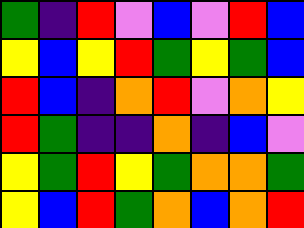[["green", "indigo", "red", "violet", "blue", "violet", "red", "blue"], ["yellow", "blue", "yellow", "red", "green", "yellow", "green", "blue"], ["red", "blue", "indigo", "orange", "red", "violet", "orange", "yellow"], ["red", "green", "indigo", "indigo", "orange", "indigo", "blue", "violet"], ["yellow", "green", "red", "yellow", "green", "orange", "orange", "green"], ["yellow", "blue", "red", "green", "orange", "blue", "orange", "red"]]